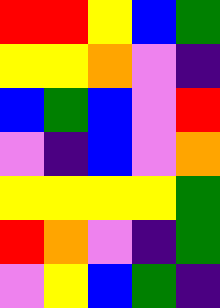[["red", "red", "yellow", "blue", "green"], ["yellow", "yellow", "orange", "violet", "indigo"], ["blue", "green", "blue", "violet", "red"], ["violet", "indigo", "blue", "violet", "orange"], ["yellow", "yellow", "yellow", "yellow", "green"], ["red", "orange", "violet", "indigo", "green"], ["violet", "yellow", "blue", "green", "indigo"]]